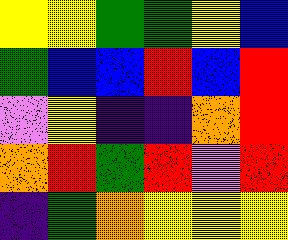[["yellow", "yellow", "green", "green", "yellow", "blue"], ["green", "blue", "blue", "red", "blue", "red"], ["violet", "yellow", "indigo", "indigo", "orange", "red"], ["orange", "red", "green", "red", "violet", "red"], ["indigo", "green", "orange", "yellow", "yellow", "yellow"]]